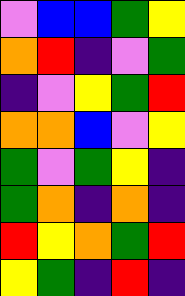[["violet", "blue", "blue", "green", "yellow"], ["orange", "red", "indigo", "violet", "green"], ["indigo", "violet", "yellow", "green", "red"], ["orange", "orange", "blue", "violet", "yellow"], ["green", "violet", "green", "yellow", "indigo"], ["green", "orange", "indigo", "orange", "indigo"], ["red", "yellow", "orange", "green", "red"], ["yellow", "green", "indigo", "red", "indigo"]]